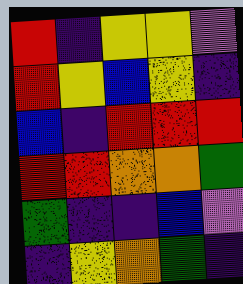[["red", "indigo", "yellow", "yellow", "violet"], ["red", "yellow", "blue", "yellow", "indigo"], ["blue", "indigo", "red", "red", "red"], ["red", "red", "orange", "orange", "green"], ["green", "indigo", "indigo", "blue", "violet"], ["indigo", "yellow", "orange", "green", "indigo"]]